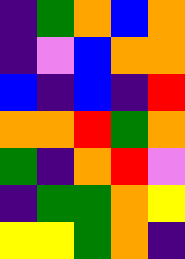[["indigo", "green", "orange", "blue", "orange"], ["indigo", "violet", "blue", "orange", "orange"], ["blue", "indigo", "blue", "indigo", "red"], ["orange", "orange", "red", "green", "orange"], ["green", "indigo", "orange", "red", "violet"], ["indigo", "green", "green", "orange", "yellow"], ["yellow", "yellow", "green", "orange", "indigo"]]